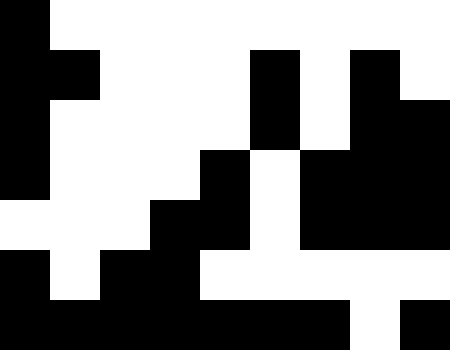[["black", "white", "white", "white", "white", "white", "white", "white", "white"], ["black", "black", "white", "white", "white", "black", "white", "black", "white"], ["black", "white", "white", "white", "white", "black", "white", "black", "black"], ["black", "white", "white", "white", "black", "white", "black", "black", "black"], ["white", "white", "white", "black", "black", "white", "black", "black", "black"], ["black", "white", "black", "black", "white", "white", "white", "white", "white"], ["black", "black", "black", "black", "black", "black", "black", "white", "black"]]